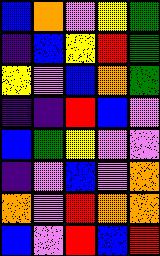[["blue", "orange", "violet", "yellow", "green"], ["indigo", "blue", "yellow", "red", "green"], ["yellow", "violet", "blue", "orange", "green"], ["indigo", "indigo", "red", "blue", "violet"], ["blue", "green", "yellow", "violet", "violet"], ["indigo", "violet", "blue", "violet", "orange"], ["orange", "violet", "red", "orange", "orange"], ["blue", "violet", "red", "blue", "red"]]